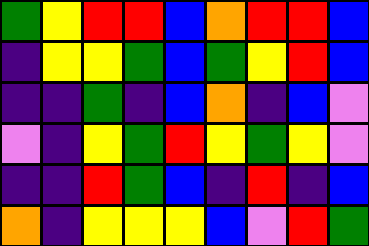[["green", "yellow", "red", "red", "blue", "orange", "red", "red", "blue"], ["indigo", "yellow", "yellow", "green", "blue", "green", "yellow", "red", "blue"], ["indigo", "indigo", "green", "indigo", "blue", "orange", "indigo", "blue", "violet"], ["violet", "indigo", "yellow", "green", "red", "yellow", "green", "yellow", "violet"], ["indigo", "indigo", "red", "green", "blue", "indigo", "red", "indigo", "blue"], ["orange", "indigo", "yellow", "yellow", "yellow", "blue", "violet", "red", "green"]]